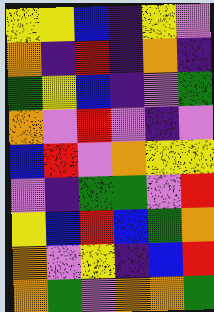[["yellow", "yellow", "blue", "indigo", "yellow", "violet"], ["orange", "indigo", "red", "indigo", "orange", "indigo"], ["green", "yellow", "blue", "indigo", "violet", "green"], ["orange", "violet", "red", "violet", "indigo", "violet"], ["blue", "red", "violet", "orange", "yellow", "yellow"], ["violet", "indigo", "green", "green", "violet", "red"], ["yellow", "blue", "red", "blue", "green", "orange"], ["orange", "violet", "yellow", "indigo", "blue", "red"], ["orange", "green", "violet", "orange", "orange", "green"]]